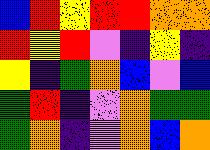[["blue", "red", "yellow", "red", "red", "orange", "orange"], ["red", "yellow", "red", "violet", "indigo", "yellow", "indigo"], ["yellow", "indigo", "green", "orange", "blue", "violet", "blue"], ["green", "red", "indigo", "violet", "orange", "green", "green"], ["green", "orange", "indigo", "violet", "orange", "blue", "orange"]]